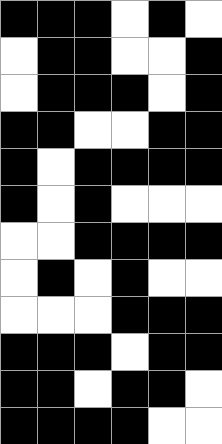[["black", "black", "black", "white", "black", "white"], ["white", "black", "black", "white", "white", "black"], ["white", "black", "black", "black", "white", "black"], ["black", "black", "white", "white", "black", "black"], ["black", "white", "black", "black", "black", "black"], ["black", "white", "black", "white", "white", "white"], ["white", "white", "black", "black", "black", "black"], ["white", "black", "white", "black", "white", "white"], ["white", "white", "white", "black", "black", "black"], ["black", "black", "black", "white", "black", "black"], ["black", "black", "white", "black", "black", "white"], ["black", "black", "black", "black", "white", "white"]]